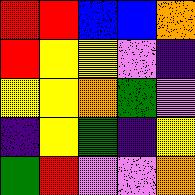[["red", "red", "blue", "blue", "orange"], ["red", "yellow", "yellow", "violet", "indigo"], ["yellow", "yellow", "orange", "green", "violet"], ["indigo", "yellow", "green", "indigo", "yellow"], ["green", "red", "violet", "violet", "orange"]]